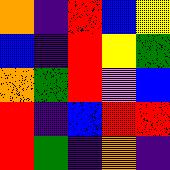[["orange", "indigo", "red", "blue", "yellow"], ["blue", "indigo", "red", "yellow", "green"], ["orange", "green", "red", "violet", "blue"], ["red", "indigo", "blue", "red", "red"], ["red", "green", "indigo", "orange", "indigo"]]